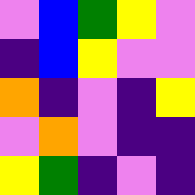[["violet", "blue", "green", "yellow", "violet"], ["indigo", "blue", "yellow", "violet", "violet"], ["orange", "indigo", "violet", "indigo", "yellow"], ["violet", "orange", "violet", "indigo", "indigo"], ["yellow", "green", "indigo", "violet", "indigo"]]